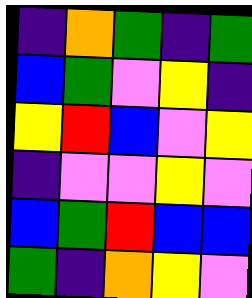[["indigo", "orange", "green", "indigo", "green"], ["blue", "green", "violet", "yellow", "indigo"], ["yellow", "red", "blue", "violet", "yellow"], ["indigo", "violet", "violet", "yellow", "violet"], ["blue", "green", "red", "blue", "blue"], ["green", "indigo", "orange", "yellow", "violet"]]